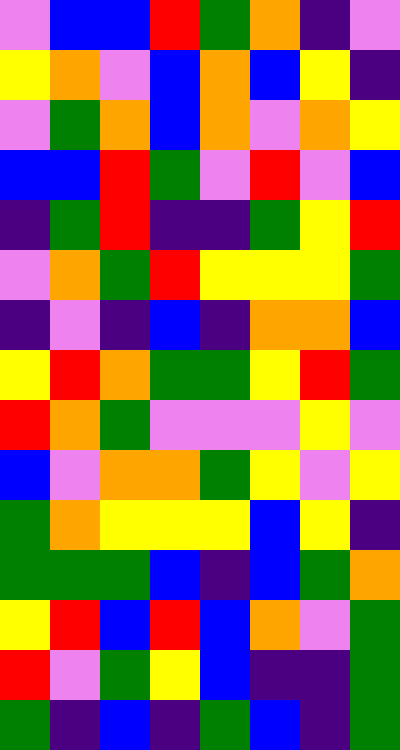[["violet", "blue", "blue", "red", "green", "orange", "indigo", "violet"], ["yellow", "orange", "violet", "blue", "orange", "blue", "yellow", "indigo"], ["violet", "green", "orange", "blue", "orange", "violet", "orange", "yellow"], ["blue", "blue", "red", "green", "violet", "red", "violet", "blue"], ["indigo", "green", "red", "indigo", "indigo", "green", "yellow", "red"], ["violet", "orange", "green", "red", "yellow", "yellow", "yellow", "green"], ["indigo", "violet", "indigo", "blue", "indigo", "orange", "orange", "blue"], ["yellow", "red", "orange", "green", "green", "yellow", "red", "green"], ["red", "orange", "green", "violet", "violet", "violet", "yellow", "violet"], ["blue", "violet", "orange", "orange", "green", "yellow", "violet", "yellow"], ["green", "orange", "yellow", "yellow", "yellow", "blue", "yellow", "indigo"], ["green", "green", "green", "blue", "indigo", "blue", "green", "orange"], ["yellow", "red", "blue", "red", "blue", "orange", "violet", "green"], ["red", "violet", "green", "yellow", "blue", "indigo", "indigo", "green"], ["green", "indigo", "blue", "indigo", "green", "blue", "indigo", "green"]]